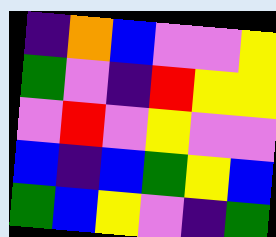[["indigo", "orange", "blue", "violet", "violet", "yellow"], ["green", "violet", "indigo", "red", "yellow", "yellow"], ["violet", "red", "violet", "yellow", "violet", "violet"], ["blue", "indigo", "blue", "green", "yellow", "blue"], ["green", "blue", "yellow", "violet", "indigo", "green"]]